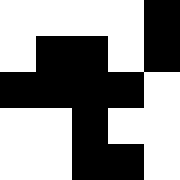[["white", "white", "white", "white", "black"], ["white", "black", "black", "white", "black"], ["black", "black", "black", "black", "white"], ["white", "white", "black", "white", "white"], ["white", "white", "black", "black", "white"]]